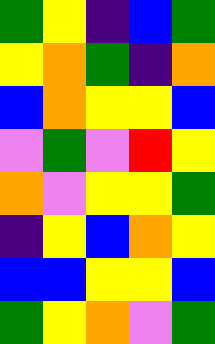[["green", "yellow", "indigo", "blue", "green"], ["yellow", "orange", "green", "indigo", "orange"], ["blue", "orange", "yellow", "yellow", "blue"], ["violet", "green", "violet", "red", "yellow"], ["orange", "violet", "yellow", "yellow", "green"], ["indigo", "yellow", "blue", "orange", "yellow"], ["blue", "blue", "yellow", "yellow", "blue"], ["green", "yellow", "orange", "violet", "green"]]